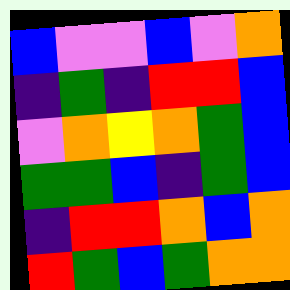[["blue", "violet", "violet", "blue", "violet", "orange"], ["indigo", "green", "indigo", "red", "red", "blue"], ["violet", "orange", "yellow", "orange", "green", "blue"], ["green", "green", "blue", "indigo", "green", "blue"], ["indigo", "red", "red", "orange", "blue", "orange"], ["red", "green", "blue", "green", "orange", "orange"]]